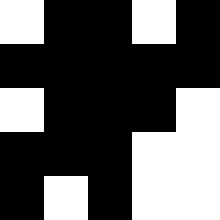[["white", "black", "black", "white", "black"], ["black", "black", "black", "black", "black"], ["white", "black", "black", "black", "white"], ["black", "black", "black", "white", "white"], ["black", "white", "black", "white", "white"]]